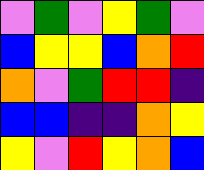[["violet", "green", "violet", "yellow", "green", "violet"], ["blue", "yellow", "yellow", "blue", "orange", "red"], ["orange", "violet", "green", "red", "red", "indigo"], ["blue", "blue", "indigo", "indigo", "orange", "yellow"], ["yellow", "violet", "red", "yellow", "orange", "blue"]]